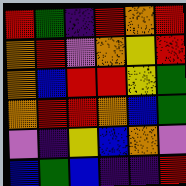[["red", "green", "indigo", "red", "orange", "red"], ["orange", "red", "violet", "orange", "yellow", "red"], ["orange", "blue", "red", "red", "yellow", "green"], ["orange", "red", "red", "orange", "blue", "green"], ["violet", "indigo", "yellow", "blue", "orange", "violet"], ["blue", "green", "blue", "indigo", "indigo", "red"]]